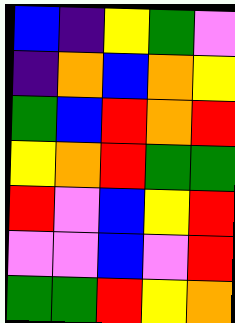[["blue", "indigo", "yellow", "green", "violet"], ["indigo", "orange", "blue", "orange", "yellow"], ["green", "blue", "red", "orange", "red"], ["yellow", "orange", "red", "green", "green"], ["red", "violet", "blue", "yellow", "red"], ["violet", "violet", "blue", "violet", "red"], ["green", "green", "red", "yellow", "orange"]]